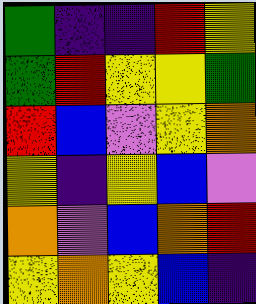[["green", "indigo", "indigo", "red", "yellow"], ["green", "red", "yellow", "yellow", "green"], ["red", "blue", "violet", "yellow", "orange"], ["yellow", "indigo", "yellow", "blue", "violet"], ["orange", "violet", "blue", "orange", "red"], ["yellow", "orange", "yellow", "blue", "indigo"]]